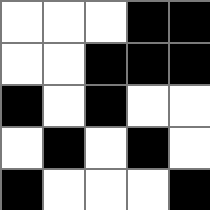[["white", "white", "white", "black", "black"], ["white", "white", "black", "black", "black"], ["black", "white", "black", "white", "white"], ["white", "black", "white", "black", "white"], ["black", "white", "white", "white", "black"]]